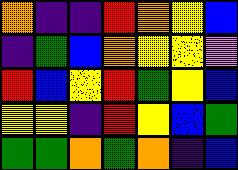[["orange", "indigo", "indigo", "red", "orange", "yellow", "blue"], ["indigo", "green", "blue", "orange", "yellow", "yellow", "violet"], ["red", "blue", "yellow", "red", "green", "yellow", "blue"], ["yellow", "yellow", "indigo", "red", "yellow", "blue", "green"], ["green", "green", "orange", "green", "orange", "indigo", "blue"]]